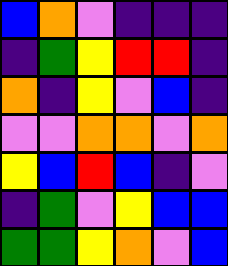[["blue", "orange", "violet", "indigo", "indigo", "indigo"], ["indigo", "green", "yellow", "red", "red", "indigo"], ["orange", "indigo", "yellow", "violet", "blue", "indigo"], ["violet", "violet", "orange", "orange", "violet", "orange"], ["yellow", "blue", "red", "blue", "indigo", "violet"], ["indigo", "green", "violet", "yellow", "blue", "blue"], ["green", "green", "yellow", "orange", "violet", "blue"]]